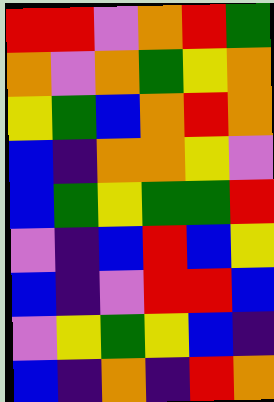[["red", "red", "violet", "orange", "red", "green"], ["orange", "violet", "orange", "green", "yellow", "orange"], ["yellow", "green", "blue", "orange", "red", "orange"], ["blue", "indigo", "orange", "orange", "yellow", "violet"], ["blue", "green", "yellow", "green", "green", "red"], ["violet", "indigo", "blue", "red", "blue", "yellow"], ["blue", "indigo", "violet", "red", "red", "blue"], ["violet", "yellow", "green", "yellow", "blue", "indigo"], ["blue", "indigo", "orange", "indigo", "red", "orange"]]